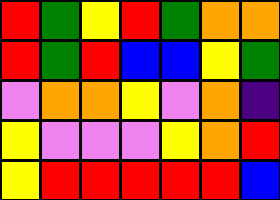[["red", "green", "yellow", "red", "green", "orange", "orange"], ["red", "green", "red", "blue", "blue", "yellow", "green"], ["violet", "orange", "orange", "yellow", "violet", "orange", "indigo"], ["yellow", "violet", "violet", "violet", "yellow", "orange", "red"], ["yellow", "red", "red", "red", "red", "red", "blue"]]